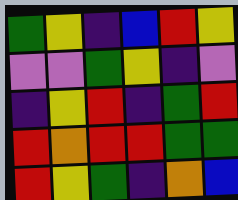[["green", "yellow", "indigo", "blue", "red", "yellow"], ["violet", "violet", "green", "yellow", "indigo", "violet"], ["indigo", "yellow", "red", "indigo", "green", "red"], ["red", "orange", "red", "red", "green", "green"], ["red", "yellow", "green", "indigo", "orange", "blue"]]